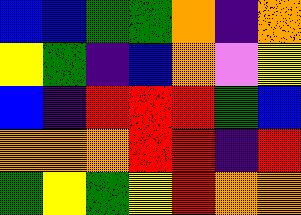[["blue", "blue", "green", "green", "orange", "indigo", "orange"], ["yellow", "green", "indigo", "blue", "orange", "violet", "yellow"], ["blue", "indigo", "red", "red", "red", "green", "blue"], ["orange", "orange", "orange", "red", "red", "indigo", "red"], ["green", "yellow", "green", "yellow", "red", "orange", "orange"]]